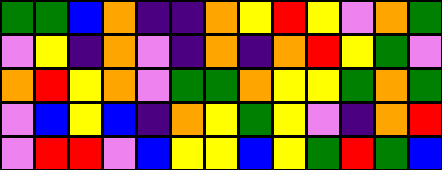[["green", "green", "blue", "orange", "indigo", "indigo", "orange", "yellow", "red", "yellow", "violet", "orange", "green"], ["violet", "yellow", "indigo", "orange", "violet", "indigo", "orange", "indigo", "orange", "red", "yellow", "green", "violet"], ["orange", "red", "yellow", "orange", "violet", "green", "green", "orange", "yellow", "yellow", "green", "orange", "green"], ["violet", "blue", "yellow", "blue", "indigo", "orange", "yellow", "green", "yellow", "violet", "indigo", "orange", "red"], ["violet", "red", "red", "violet", "blue", "yellow", "yellow", "blue", "yellow", "green", "red", "green", "blue"]]